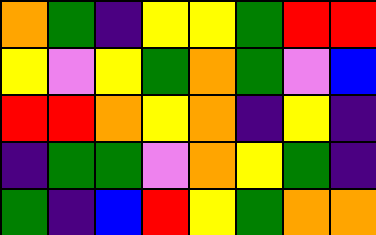[["orange", "green", "indigo", "yellow", "yellow", "green", "red", "red"], ["yellow", "violet", "yellow", "green", "orange", "green", "violet", "blue"], ["red", "red", "orange", "yellow", "orange", "indigo", "yellow", "indigo"], ["indigo", "green", "green", "violet", "orange", "yellow", "green", "indigo"], ["green", "indigo", "blue", "red", "yellow", "green", "orange", "orange"]]